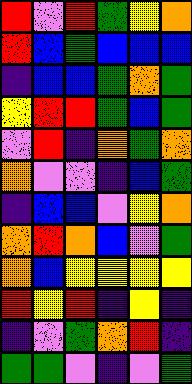[["red", "violet", "red", "green", "yellow", "orange"], ["red", "blue", "green", "blue", "blue", "blue"], ["indigo", "blue", "blue", "green", "orange", "green"], ["yellow", "red", "red", "green", "blue", "green"], ["violet", "red", "indigo", "orange", "green", "orange"], ["orange", "violet", "violet", "indigo", "blue", "green"], ["indigo", "blue", "blue", "violet", "yellow", "orange"], ["orange", "red", "orange", "blue", "violet", "green"], ["orange", "blue", "yellow", "yellow", "yellow", "yellow"], ["red", "yellow", "red", "indigo", "yellow", "indigo"], ["indigo", "violet", "green", "orange", "red", "indigo"], ["green", "green", "violet", "indigo", "violet", "green"]]